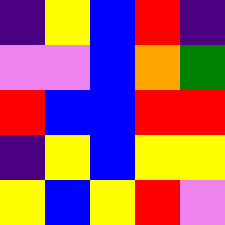[["indigo", "yellow", "blue", "red", "indigo"], ["violet", "violet", "blue", "orange", "green"], ["red", "blue", "blue", "red", "red"], ["indigo", "yellow", "blue", "yellow", "yellow"], ["yellow", "blue", "yellow", "red", "violet"]]